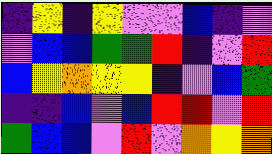[["indigo", "yellow", "indigo", "yellow", "violet", "violet", "blue", "indigo", "violet"], ["violet", "blue", "blue", "green", "green", "red", "indigo", "violet", "red"], ["blue", "yellow", "orange", "yellow", "yellow", "indigo", "violet", "blue", "green"], ["indigo", "indigo", "blue", "violet", "blue", "red", "red", "violet", "red"], ["green", "blue", "blue", "violet", "red", "violet", "orange", "yellow", "orange"]]